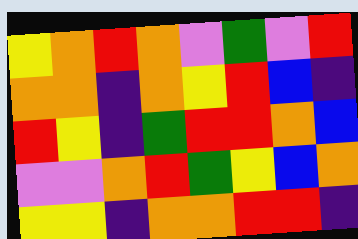[["yellow", "orange", "red", "orange", "violet", "green", "violet", "red"], ["orange", "orange", "indigo", "orange", "yellow", "red", "blue", "indigo"], ["red", "yellow", "indigo", "green", "red", "red", "orange", "blue"], ["violet", "violet", "orange", "red", "green", "yellow", "blue", "orange"], ["yellow", "yellow", "indigo", "orange", "orange", "red", "red", "indigo"]]